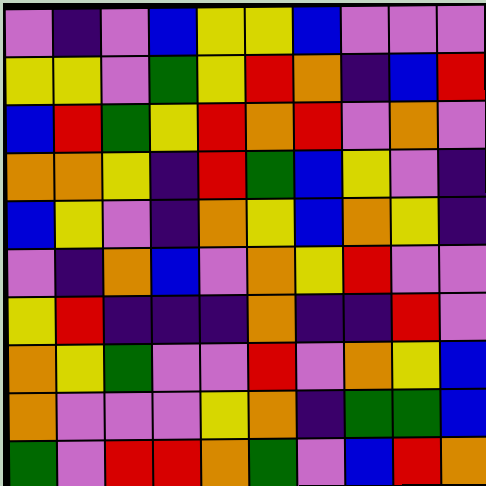[["violet", "indigo", "violet", "blue", "yellow", "yellow", "blue", "violet", "violet", "violet"], ["yellow", "yellow", "violet", "green", "yellow", "red", "orange", "indigo", "blue", "red"], ["blue", "red", "green", "yellow", "red", "orange", "red", "violet", "orange", "violet"], ["orange", "orange", "yellow", "indigo", "red", "green", "blue", "yellow", "violet", "indigo"], ["blue", "yellow", "violet", "indigo", "orange", "yellow", "blue", "orange", "yellow", "indigo"], ["violet", "indigo", "orange", "blue", "violet", "orange", "yellow", "red", "violet", "violet"], ["yellow", "red", "indigo", "indigo", "indigo", "orange", "indigo", "indigo", "red", "violet"], ["orange", "yellow", "green", "violet", "violet", "red", "violet", "orange", "yellow", "blue"], ["orange", "violet", "violet", "violet", "yellow", "orange", "indigo", "green", "green", "blue"], ["green", "violet", "red", "red", "orange", "green", "violet", "blue", "red", "orange"]]